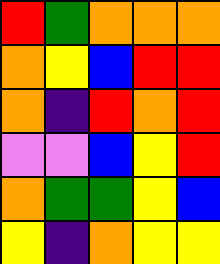[["red", "green", "orange", "orange", "orange"], ["orange", "yellow", "blue", "red", "red"], ["orange", "indigo", "red", "orange", "red"], ["violet", "violet", "blue", "yellow", "red"], ["orange", "green", "green", "yellow", "blue"], ["yellow", "indigo", "orange", "yellow", "yellow"]]